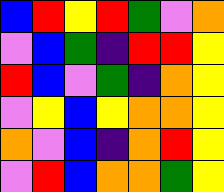[["blue", "red", "yellow", "red", "green", "violet", "orange"], ["violet", "blue", "green", "indigo", "red", "red", "yellow"], ["red", "blue", "violet", "green", "indigo", "orange", "yellow"], ["violet", "yellow", "blue", "yellow", "orange", "orange", "yellow"], ["orange", "violet", "blue", "indigo", "orange", "red", "yellow"], ["violet", "red", "blue", "orange", "orange", "green", "yellow"]]